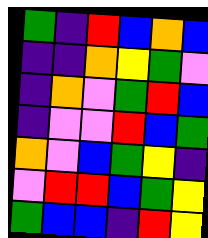[["green", "indigo", "red", "blue", "orange", "blue"], ["indigo", "indigo", "orange", "yellow", "green", "violet"], ["indigo", "orange", "violet", "green", "red", "blue"], ["indigo", "violet", "violet", "red", "blue", "green"], ["orange", "violet", "blue", "green", "yellow", "indigo"], ["violet", "red", "red", "blue", "green", "yellow"], ["green", "blue", "blue", "indigo", "red", "yellow"]]